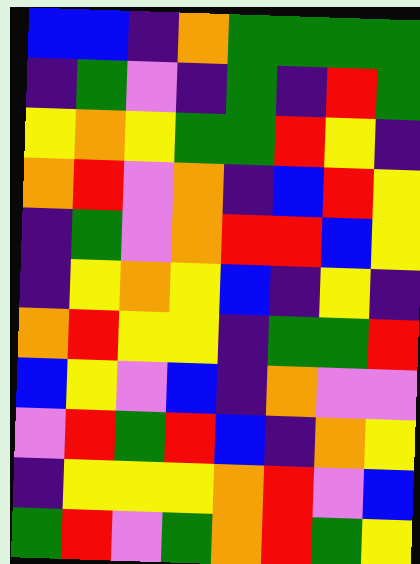[["blue", "blue", "indigo", "orange", "green", "green", "green", "green"], ["indigo", "green", "violet", "indigo", "green", "indigo", "red", "green"], ["yellow", "orange", "yellow", "green", "green", "red", "yellow", "indigo"], ["orange", "red", "violet", "orange", "indigo", "blue", "red", "yellow"], ["indigo", "green", "violet", "orange", "red", "red", "blue", "yellow"], ["indigo", "yellow", "orange", "yellow", "blue", "indigo", "yellow", "indigo"], ["orange", "red", "yellow", "yellow", "indigo", "green", "green", "red"], ["blue", "yellow", "violet", "blue", "indigo", "orange", "violet", "violet"], ["violet", "red", "green", "red", "blue", "indigo", "orange", "yellow"], ["indigo", "yellow", "yellow", "yellow", "orange", "red", "violet", "blue"], ["green", "red", "violet", "green", "orange", "red", "green", "yellow"]]